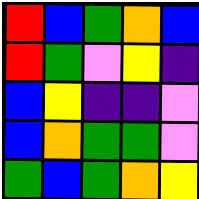[["red", "blue", "green", "orange", "blue"], ["red", "green", "violet", "yellow", "indigo"], ["blue", "yellow", "indigo", "indigo", "violet"], ["blue", "orange", "green", "green", "violet"], ["green", "blue", "green", "orange", "yellow"]]